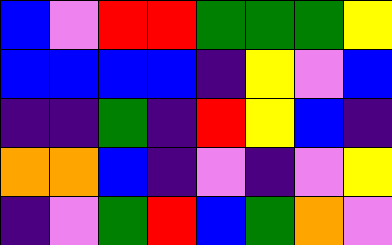[["blue", "violet", "red", "red", "green", "green", "green", "yellow"], ["blue", "blue", "blue", "blue", "indigo", "yellow", "violet", "blue"], ["indigo", "indigo", "green", "indigo", "red", "yellow", "blue", "indigo"], ["orange", "orange", "blue", "indigo", "violet", "indigo", "violet", "yellow"], ["indigo", "violet", "green", "red", "blue", "green", "orange", "violet"]]